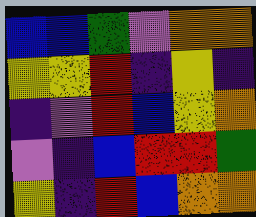[["blue", "blue", "green", "violet", "orange", "orange"], ["yellow", "yellow", "red", "indigo", "yellow", "indigo"], ["indigo", "violet", "red", "blue", "yellow", "orange"], ["violet", "indigo", "blue", "red", "red", "green"], ["yellow", "indigo", "red", "blue", "orange", "orange"]]